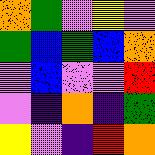[["orange", "green", "violet", "yellow", "violet"], ["green", "blue", "green", "blue", "orange"], ["violet", "blue", "violet", "violet", "red"], ["violet", "indigo", "orange", "indigo", "green"], ["yellow", "violet", "indigo", "red", "orange"]]